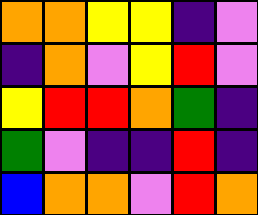[["orange", "orange", "yellow", "yellow", "indigo", "violet"], ["indigo", "orange", "violet", "yellow", "red", "violet"], ["yellow", "red", "red", "orange", "green", "indigo"], ["green", "violet", "indigo", "indigo", "red", "indigo"], ["blue", "orange", "orange", "violet", "red", "orange"]]